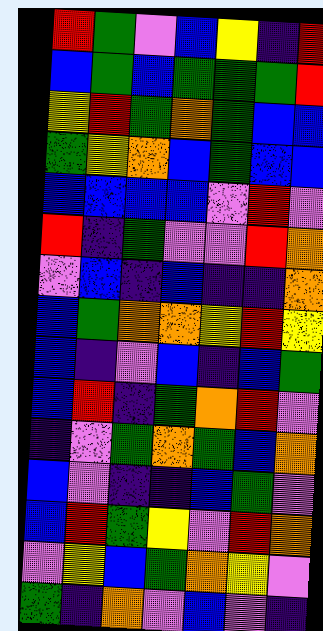[["red", "green", "violet", "blue", "yellow", "indigo", "red"], ["blue", "green", "blue", "green", "green", "green", "red"], ["yellow", "red", "green", "orange", "green", "blue", "blue"], ["green", "yellow", "orange", "blue", "green", "blue", "blue"], ["blue", "blue", "blue", "blue", "violet", "red", "violet"], ["red", "indigo", "green", "violet", "violet", "red", "orange"], ["violet", "blue", "indigo", "blue", "indigo", "indigo", "orange"], ["blue", "green", "orange", "orange", "yellow", "red", "yellow"], ["blue", "indigo", "violet", "blue", "indigo", "blue", "green"], ["blue", "red", "indigo", "green", "orange", "red", "violet"], ["indigo", "violet", "green", "orange", "green", "blue", "orange"], ["blue", "violet", "indigo", "indigo", "blue", "green", "violet"], ["blue", "red", "green", "yellow", "violet", "red", "orange"], ["violet", "yellow", "blue", "green", "orange", "yellow", "violet"], ["green", "indigo", "orange", "violet", "blue", "violet", "indigo"]]